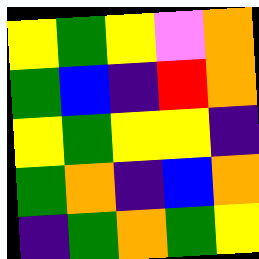[["yellow", "green", "yellow", "violet", "orange"], ["green", "blue", "indigo", "red", "orange"], ["yellow", "green", "yellow", "yellow", "indigo"], ["green", "orange", "indigo", "blue", "orange"], ["indigo", "green", "orange", "green", "yellow"]]